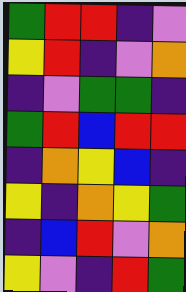[["green", "red", "red", "indigo", "violet"], ["yellow", "red", "indigo", "violet", "orange"], ["indigo", "violet", "green", "green", "indigo"], ["green", "red", "blue", "red", "red"], ["indigo", "orange", "yellow", "blue", "indigo"], ["yellow", "indigo", "orange", "yellow", "green"], ["indigo", "blue", "red", "violet", "orange"], ["yellow", "violet", "indigo", "red", "green"]]